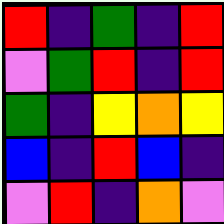[["red", "indigo", "green", "indigo", "red"], ["violet", "green", "red", "indigo", "red"], ["green", "indigo", "yellow", "orange", "yellow"], ["blue", "indigo", "red", "blue", "indigo"], ["violet", "red", "indigo", "orange", "violet"]]